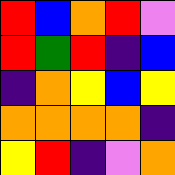[["red", "blue", "orange", "red", "violet"], ["red", "green", "red", "indigo", "blue"], ["indigo", "orange", "yellow", "blue", "yellow"], ["orange", "orange", "orange", "orange", "indigo"], ["yellow", "red", "indigo", "violet", "orange"]]